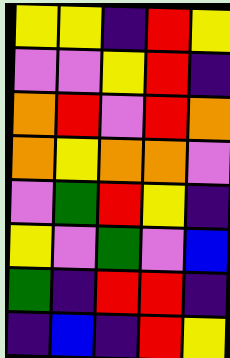[["yellow", "yellow", "indigo", "red", "yellow"], ["violet", "violet", "yellow", "red", "indigo"], ["orange", "red", "violet", "red", "orange"], ["orange", "yellow", "orange", "orange", "violet"], ["violet", "green", "red", "yellow", "indigo"], ["yellow", "violet", "green", "violet", "blue"], ["green", "indigo", "red", "red", "indigo"], ["indigo", "blue", "indigo", "red", "yellow"]]